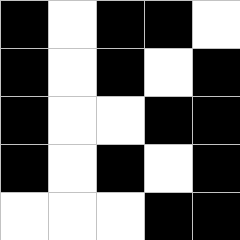[["black", "white", "black", "black", "white"], ["black", "white", "black", "white", "black"], ["black", "white", "white", "black", "black"], ["black", "white", "black", "white", "black"], ["white", "white", "white", "black", "black"]]